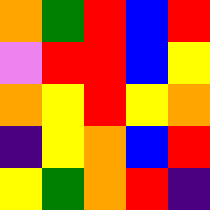[["orange", "green", "red", "blue", "red"], ["violet", "red", "red", "blue", "yellow"], ["orange", "yellow", "red", "yellow", "orange"], ["indigo", "yellow", "orange", "blue", "red"], ["yellow", "green", "orange", "red", "indigo"]]